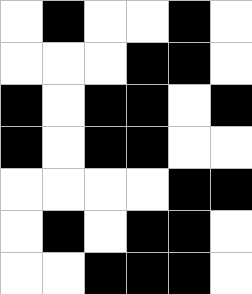[["white", "black", "white", "white", "black", "white"], ["white", "white", "white", "black", "black", "white"], ["black", "white", "black", "black", "white", "black"], ["black", "white", "black", "black", "white", "white"], ["white", "white", "white", "white", "black", "black"], ["white", "black", "white", "black", "black", "white"], ["white", "white", "black", "black", "black", "white"]]